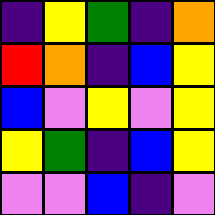[["indigo", "yellow", "green", "indigo", "orange"], ["red", "orange", "indigo", "blue", "yellow"], ["blue", "violet", "yellow", "violet", "yellow"], ["yellow", "green", "indigo", "blue", "yellow"], ["violet", "violet", "blue", "indigo", "violet"]]